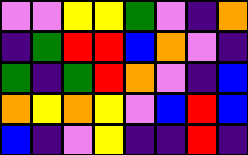[["violet", "violet", "yellow", "yellow", "green", "violet", "indigo", "orange"], ["indigo", "green", "red", "red", "blue", "orange", "violet", "indigo"], ["green", "indigo", "green", "red", "orange", "violet", "indigo", "blue"], ["orange", "yellow", "orange", "yellow", "violet", "blue", "red", "blue"], ["blue", "indigo", "violet", "yellow", "indigo", "indigo", "red", "indigo"]]